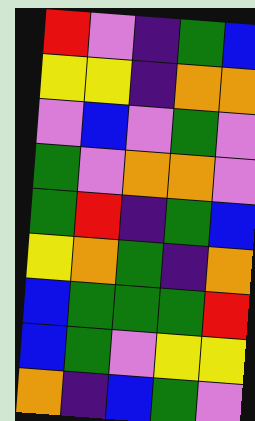[["red", "violet", "indigo", "green", "blue"], ["yellow", "yellow", "indigo", "orange", "orange"], ["violet", "blue", "violet", "green", "violet"], ["green", "violet", "orange", "orange", "violet"], ["green", "red", "indigo", "green", "blue"], ["yellow", "orange", "green", "indigo", "orange"], ["blue", "green", "green", "green", "red"], ["blue", "green", "violet", "yellow", "yellow"], ["orange", "indigo", "blue", "green", "violet"]]